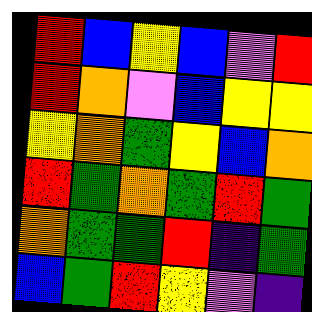[["red", "blue", "yellow", "blue", "violet", "red"], ["red", "orange", "violet", "blue", "yellow", "yellow"], ["yellow", "orange", "green", "yellow", "blue", "orange"], ["red", "green", "orange", "green", "red", "green"], ["orange", "green", "green", "red", "indigo", "green"], ["blue", "green", "red", "yellow", "violet", "indigo"]]